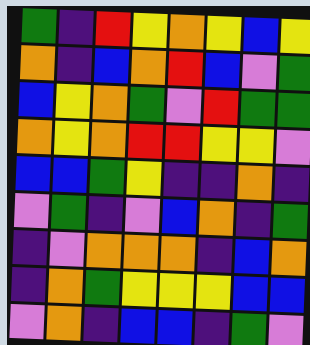[["green", "indigo", "red", "yellow", "orange", "yellow", "blue", "yellow"], ["orange", "indigo", "blue", "orange", "red", "blue", "violet", "green"], ["blue", "yellow", "orange", "green", "violet", "red", "green", "green"], ["orange", "yellow", "orange", "red", "red", "yellow", "yellow", "violet"], ["blue", "blue", "green", "yellow", "indigo", "indigo", "orange", "indigo"], ["violet", "green", "indigo", "violet", "blue", "orange", "indigo", "green"], ["indigo", "violet", "orange", "orange", "orange", "indigo", "blue", "orange"], ["indigo", "orange", "green", "yellow", "yellow", "yellow", "blue", "blue"], ["violet", "orange", "indigo", "blue", "blue", "indigo", "green", "violet"]]